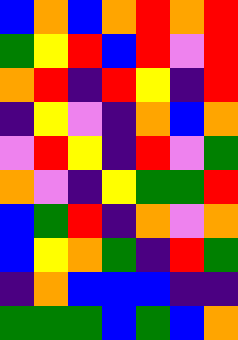[["blue", "orange", "blue", "orange", "red", "orange", "red"], ["green", "yellow", "red", "blue", "red", "violet", "red"], ["orange", "red", "indigo", "red", "yellow", "indigo", "red"], ["indigo", "yellow", "violet", "indigo", "orange", "blue", "orange"], ["violet", "red", "yellow", "indigo", "red", "violet", "green"], ["orange", "violet", "indigo", "yellow", "green", "green", "red"], ["blue", "green", "red", "indigo", "orange", "violet", "orange"], ["blue", "yellow", "orange", "green", "indigo", "red", "green"], ["indigo", "orange", "blue", "blue", "blue", "indigo", "indigo"], ["green", "green", "green", "blue", "green", "blue", "orange"]]